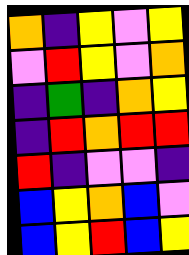[["orange", "indigo", "yellow", "violet", "yellow"], ["violet", "red", "yellow", "violet", "orange"], ["indigo", "green", "indigo", "orange", "yellow"], ["indigo", "red", "orange", "red", "red"], ["red", "indigo", "violet", "violet", "indigo"], ["blue", "yellow", "orange", "blue", "violet"], ["blue", "yellow", "red", "blue", "yellow"]]